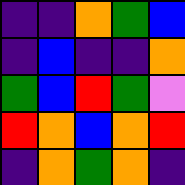[["indigo", "indigo", "orange", "green", "blue"], ["indigo", "blue", "indigo", "indigo", "orange"], ["green", "blue", "red", "green", "violet"], ["red", "orange", "blue", "orange", "red"], ["indigo", "orange", "green", "orange", "indigo"]]